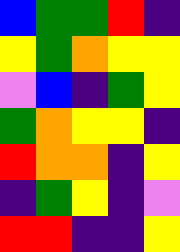[["blue", "green", "green", "red", "indigo"], ["yellow", "green", "orange", "yellow", "yellow"], ["violet", "blue", "indigo", "green", "yellow"], ["green", "orange", "yellow", "yellow", "indigo"], ["red", "orange", "orange", "indigo", "yellow"], ["indigo", "green", "yellow", "indigo", "violet"], ["red", "red", "indigo", "indigo", "yellow"]]